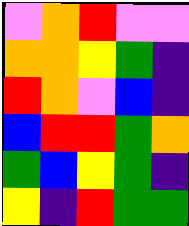[["violet", "orange", "red", "violet", "violet"], ["orange", "orange", "yellow", "green", "indigo"], ["red", "orange", "violet", "blue", "indigo"], ["blue", "red", "red", "green", "orange"], ["green", "blue", "yellow", "green", "indigo"], ["yellow", "indigo", "red", "green", "green"]]